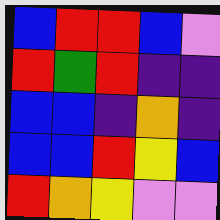[["blue", "red", "red", "blue", "violet"], ["red", "green", "red", "indigo", "indigo"], ["blue", "blue", "indigo", "orange", "indigo"], ["blue", "blue", "red", "yellow", "blue"], ["red", "orange", "yellow", "violet", "violet"]]